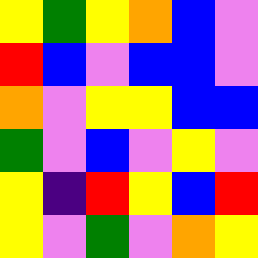[["yellow", "green", "yellow", "orange", "blue", "violet"], ["red", "blue", "violet", "blue", "blue", "violet"], ["orange", "violet", "yellow", "yellow", "blue", "blue"], ["green", "violet", "blue", "violet", "yellow", "violet"], ["yellow", "indigo", "red", "yellow", "blue", "red"], ["yellow", "violet", "green", "violet", "orange", "yellow"]]